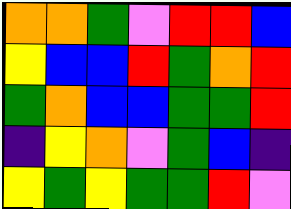[["orange", "orange", "green", "violet", "red", "red", "blue"], ["yellow", "blue", "blue", "red", "green", "orange", "red"], ["green", "orange", "blue", "blue", "green", "green", "red"], ["indigo", "yellow", "orange", "violet", "green", "blue", "indigo"], ["yellow", "green", "yellow", "green", "green", "red", "violet"]]